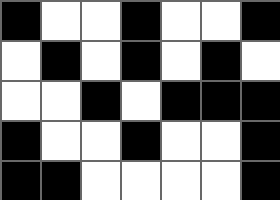[["black", "white", "white", "black", "white", "white", "black"], ["white", "black", "white", "black", "white", "black", "white"], ["white", "white", "black", "white", "black", "black", "black"], ["black", "white", "white", "black", "white", "white", "black"], ["black", "black", "white", "white", "white", "white", "black"]]